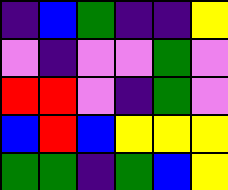[["indigo", "blue", "green", "indigo", "indigo", "yellow"], ["violet", "indigo", "violet", "violet", "green", "violet"], ["red", "red", "violet", "indigo", "green", "violet"], ["blue", "red", "blue", "yellow", "yellow", "yellow"], ["green", "green", "indigo", "green", "blue", "yellow"]]